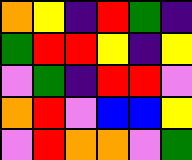[["orange", "yellow", "indigo", "red", "green", "indigo"], ["green", "red", "red", "yellow", "indigo", "yellow"], ["violet", "green", "indigo", "red", "red", "violet"], ["orange", "red", "violet", "blue", "blue", "yellow"], ["violet", "red", "orange", "orange", "violet", "green"]]